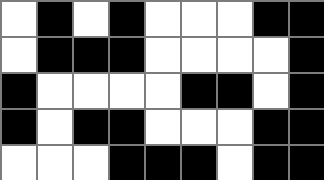[["white", "black", "white", "black", "white", "white", "white", "black", "black"], ["white", "black", "black", "black", "white", "white", "white", "white", "black"], ["black", "white", "white", "white", "white", "black", "black", "white", "black"], ["black", "white", "black", "black", "white", "white", "white", "black", "black"], ["white", "white", "white", "black", "black", "black", "white", "black", "black"]]